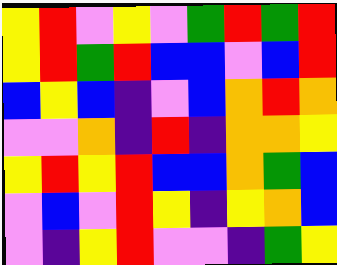[["yellow", "red", "violet", "yellow", "violet", "green", "red", "green", "red"], ["yellow", "red", "green", "red", "blue", "blue", "violet", "blue", "red"], ["blue", "yellow", "blue", "indigo", "violet", "blue", "orange", "red", "orange"], ["violet", "violet", "orange", "indigo", "red", "indigo", "orange", "orange", "yellow"], ["yellow", "red", "yellow", "red", "blue", "blue", "orange", "green", "blue"], ["violet", "blue", "violet", "red", "yellow", "indigo", "yellow", "orange", "blue"], ["violet", "indigo", "yellow", "red", "violet", "violet", "indigo", "green", "yellow"]]